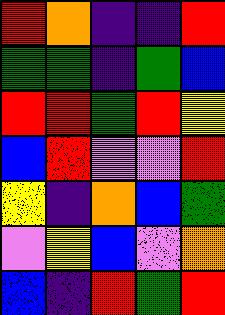[["red", "orange", "indigo", "indigo", "red"], ["green", "green", "indigo", "green", "blue"], ["red", "red", "green", "red", "yellow"], ["blue", "red", "violet", "violet", "red"], ["yellow", "indigo", "orange", "blue", "green"], ["violet", "yellow", "blue", "violet", "orange"], ["blue", "indigo", "red", "green", "red"]]